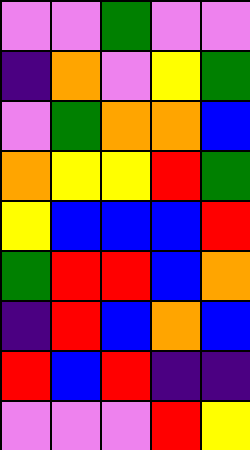[["violet", "violet", "green", "violet", "violet"], ["indigo", "orange", "violet", "yellow", "green"], ["violet", "green", "orange", "orange", "blue"], ["orange", "yellow", "yellow", "red", "green"], ["yellow", "blue", "blue", "blue", "red"], ["green", "red", "red", "blue", "orange"], ["indigo", "red", "blue", "orange", "blue"], ["red", "blue", "red", "indigo", "indigo"], ["violet", "violet", "violet", "red", "yellow"]]